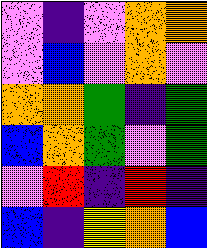[["violet", "indigo", "violet", "orange", "orange"], ["violet", "blue", "violet", "orange", "violet"], ["orange", "orange", "green", "indigo", "green"], ["blue", "orange", "green", "violet", "green"], ["violet", "red", "indigo", "red", "indigo"], ["blue", "indigo", "yellow", "orange", "blue"]]